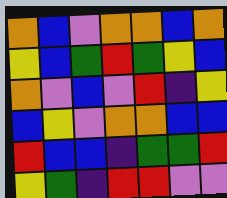[["orange", "blue", "violet", "orange", "orange", "blue", "orange"], ["yellow", "blue", "green", "red", "green", "yellow", "blue"], ["orange", "violet", "blue", "violet", "red", "indigo", "yellow"], ["blue", "yellow", "violet", "orange", "orange", "blue", "blue"], ["red", "blue", "blue", "indigo", "green", "green", "red"], ["yellow", "green", "indigo", "red", "red", "violet", "violet"]]